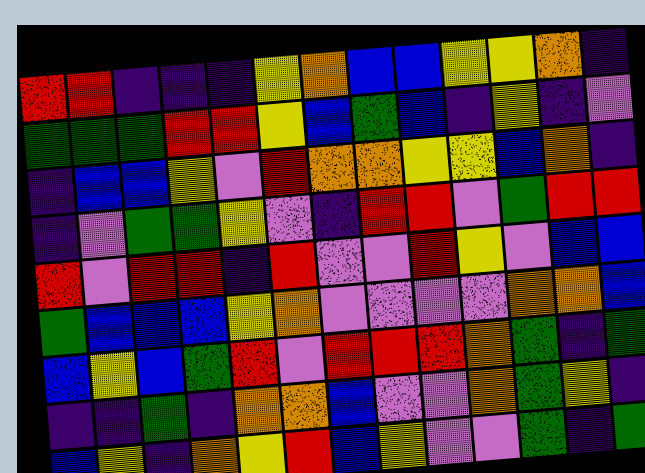[["red", "red", "indigo", "indigo", "indigo", "yellow", "orange", "blue", "blue", "yellow", "yellow", "orange", "indigo"], ["green", "green", "green", "red", "red", "yellow", "blue", "green", "blue", "indigo", "yellow", "indigo", "violet"], ["indigo", "blue", "blue", "yellow", "violet", "red", "orange", "orange", "yellow", "yellow", "blue", "orange", "indigo"], ["indigo", "violet", "green", "green", "yellow", "violet", "indigo", "red", "red", "violet", "green", "red", "red"], ["red", "violet", "red", "red", "indigo", "red", "violet", "violet", "red", "yellow", "violet", "blue", "blue"], ["green", "blue", "blue", "blue", "yellow", "orange", "violet", "violet", "violet", "violet", "orange", "orange", "blue"], ["blue", "yellow", "blue", "green", "red", "violet", "red", "red", "red", "orange", "green", "indigo", "green"], ["indigo", "indigo", "green", "indigo", "orange", "orange", "blue", "violet", "violet", "orange", "green", "yellow", "indigo"], ["blue", "yellow", "indigo", "orange", "yellow", "red", "blue", "yellow", "violet", "violet", "green", "indigo", "green"]]